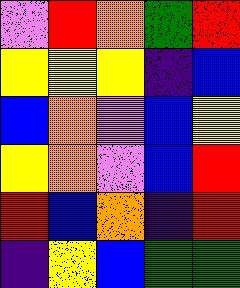[["violet", "red", "orange", "green", "red"], ["yellow", "yellow", "yellow", "indigo", "blue"], ["blue", "orange", "violet", "blue", "yellow"], ["yellow", "orange", "violet", "blue", "red"], ["red", "blue", "orange", "indigo", "red"], ["indigo", "yellow", "blue", "green", "green"]]